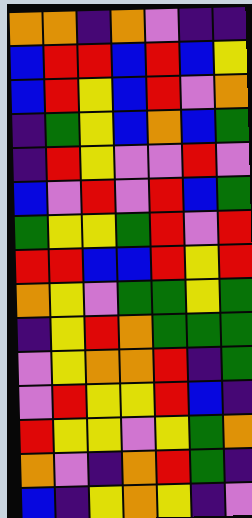[["orange", "orange", "indigo", "orange", "violet", "indigo", "indigo"], ["blue", "red", "red", "blue", "red", "blue", "yellow"], ["blue", "red", "yellow", "blue", "red", "violet", "orange"], ["indigo", "green", "yellow", "blue", "orange", "blue", "green"], ["indigo", "red", "yellow", "violet", "violet", "red", "violet"], ["blue", "violet", "red", "violet", "red", "blue", "green"], ["green", "yellow", "yellow", "green", "red", "violet", "red"], ["red", "red", "blue", "blue", "red", "yellow", "red"], ["orange", "yellow", "violet", "green", "green", "yellow", "green"], ["indigo", "yellow", "red", "orange", "green", "green", "green"], ["violet", "yellow", "orange", "orange", "red", "indigo", "green"], ["violet", "red", "yellow", "yellow", "red", "blue", "indigo"], ["red", "yellow", "yellow", "violet", "yellow", "green", "orange"], ["orange", "violet", "indigo", "orange", "red", "green", "indigo"], ["blue", "indigo", "yellow", "orange", "yellow", "indigo", "violet"]]